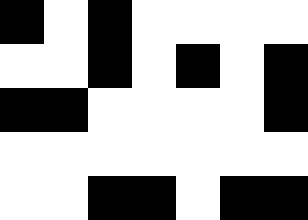[["black", "white", "black", "white", "white", "white", "white"], ["white", "white", "black", "white", "black", "white", "black"], ["black", "black", "white", "white", "white", "white", "black"], ["white", "white", "white", "white", "white", "white", "white"], ["white", "white", "black", "black", "white", "black", "black"]]